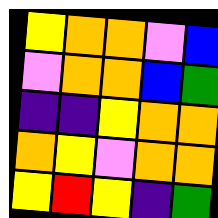[["yellow", "orange", "orange", "violet", "blue"], ["violet", "orange", "orange", "blue", "green"], ["indigo", "indigo", "yellow", "orange", "orange"], ["orange", "yellow", "violet", "orange", "orange"], ["yellow", "red", "yellow", "indigo", "green"]]